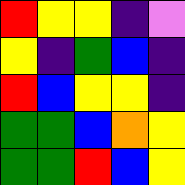[["red", "yellow", "yellow", "indigo", "violet"], ["yellow", "indigo", "green", "blue", "indigo"], ["red", "blue", "yellow", "yellow", "indigo"], ["green", "green", "blue", "orange", "yellow"], ["green", "green", "red", "blue", "yellow"]]